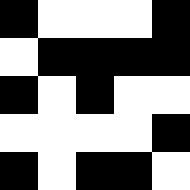[["black", "white", "white", "white", "black"], ["white", "black", "black", "black", "black"], ["black", "white", "black", "white", "white"], ["white", "white", "white", "white", "black"], ["black", "white", "black", "black", "white"]]